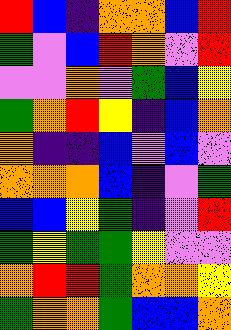[["red", "blue", "indigo", "orange", "orange", "blue", "red"], ["green", "violet", "blue", "red", "orange", "violet", "red"], ["violet", "violet", "orange", "violet", "green", "blue", "yellow"], ["green", "orange", "red", "yellow", "indigo", "blue", "orange"], ["orange", "indigo", "indigo", "blue", "violet", "blue", "violet"], ["orange", "orange", "orange", "blue", "indigo", "violet", "green"], ["blue", "blue", "yellow", "green", "indigo", "violet", "red"], ["green", "yellow", "green", "green", "yellow", "violet", "violet"], ["orange", "red", "red", "green", "orange", "orange", "yellow"], ["green", "orange", "orange", "green", "blue", "blue", "orange"]]